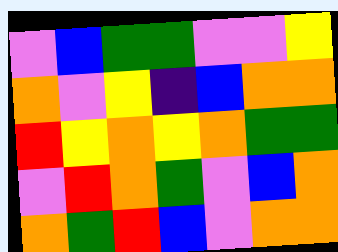[["violet", "blue", "green", "green", "violet", "violet", "yellow"], ["orange", "violet", "yellow", "indigo", "blue", "orange", "orange"], ["red", "yellow", "orange", "yellow", "orange", "green", "green"], ["violet", "red", "orange", "green", "violet", "blue", "orange"], ["orange", "green", "red", "blue", "violet", "orange", "orange"]]